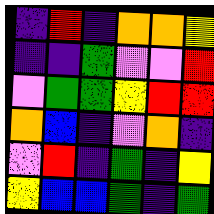[["indigo", "red", "indigo", "orange", "orange", "yellow"], ["indigo", "indigo", "green", "violet", "violet", "red"], ["violet", "green", "green", "yellow", "red", "red"], ["orange", "blue", "indigo", "violet", "orange", "indigo"], ["violet", "red", "indigo", "green", "indigo", "yellow"], ["yellow", "blue", "blue", "green", "indigo", "green"]]